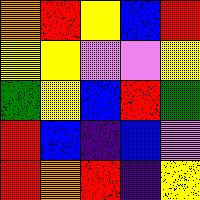[["orange", "red", "yellow", "blue", "red"], ["yellow", "yellow", "violet", "violet", "yellow"], ["green", "yellow", "blue", "red", "green"], ["red", "blue", "indigo", "blue", "violet"], ["red", "orange", "red", "indigo", "yellow"]]